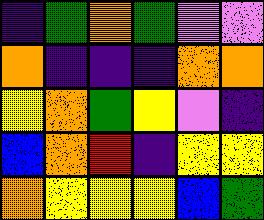[["indigo", "green", "orange", "green", "violet", "violet"], ["orange", "indigo", "indigo", "indigo", "orange", "orange"], ["yellow", "orange", "green", "yellow", "violet", "indigo"], ["blue", "orange", "red", "indigo", "yellow", "yellow"], ["orange", "yellow", "yellow", "yellow", "blue", "green"]]